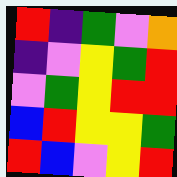[["red", "indigo", "green", "violet", "orange"], ["indigo", "violet", "yellow", "green", "red"], ["violet", "green", "yellow", "red", "red"], ["blue", "red", "yellow", "yellow", "green"], ["red", "blue", "violet", "yellow", "red"]]